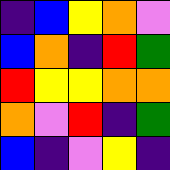[["indigo", "blue", "yellow", "orange", "violet"], ["blue", "orange", "indigo", "red", "green"], ["red", "yellow", "yellow", "orange", "orange"], ["orange", "violet", "red", "indigo", "green"], ["blue", "indigo", "violet", "yellow", "indigo"]]